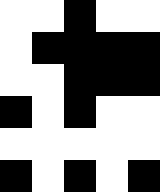[["white", "white", "black", "white", "white"], ["white", "black", "black", "black", "black"], ["white", "white", "black", "black", "black"], ["black", "white", "black", "white", "white"], ["white", "white", "white", "white", "white"], ["black", "white", "black", "white", "black"]]